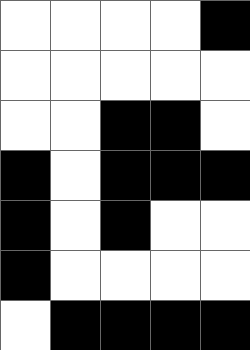[["white", "white", "white", "white", "black"], ["white", "white", "white", "white", "white"], ["white", "white", "black", "black", "white"], ["black", "white", "black", "black", "black"], ["black", "white", "black", "white", "white"], ["black", "white", "white", "white", "white"], ["white", "black", "black", "black", "black"]]